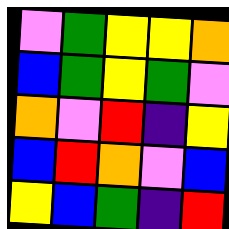[["violet", "green", "yellow", "yellow", "orange"], ["blue", "green", "yellow", "green", "violet"], ["orange", "violet", "red", "indigo", "yellow"], ["blue", "red", "orange", "violet", "blue"], ["yellow", "blue", "green", "indigo", "red"]]